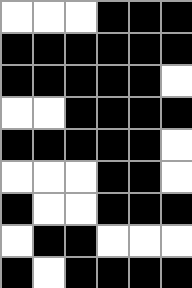[["white", "white", "white", "black", "black", "black"], ["black", "black", "black", "black", "black", "black"], ["black", "black", "black", "black", "black", "white"], ["white", "white", "black", "black", "black", "black"], ["black", "black", "black", "black", "black", "white"], ["white", "white", "white", "black", "black", "white"], ["black", "white", "white", "black", "black", "black"], ["white", "black", "black", "white", "white", "white"], ["black", "white", "black", "black", "black", "black"]]